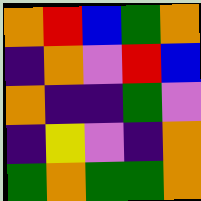[["orange", "red", "blue", "green", "orange"], ["indigo", "orange", "violet", "red", "blue"], ["orange", "indigo", "indigo", "green", "violet"], ["indigo", "yellow", "violet", "indigo", "orange"], ["green", "orange", "green", "green", "orange"]]